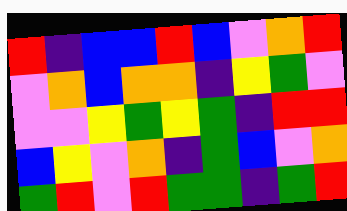[["red", "indigo", "blue", "blue", "red", "blue", "violet", "orange", "red"], ["violet", "orange", "blue", "orange", "orange", "indigo", "yellow", "green", "violet"], ["violet", "violet", "yellow", "green", "yellow", "green", "indigo", "red", "red"], ["blue", "yellow", "violet", "orange", "indigo", "green", "blue", "violet", "orange"], ["green", "red", "violet", "red", "green", "green", "indigo", "green", "red"]]